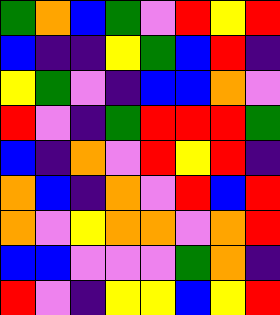[["green", "orange", "blue", "green", "violet", "red", "yellow", "red"], ["blue", "indigo", "indigo", "yellow", "green", "blue", "red", "indigo"], ["yellow", "green", "violet", "indigo", "blue", "blue", "orange", "violet"], ["red", "violet", "indigo", "green", "red", "red", "red", "green"], ["blue", "indigo", "orange", "violet", "red", "yellow", "red", "indigo"], ["orange", "blue", "indigo", "orange", "violet", "red", "blue", "red"], ["orange", "violet", "yellow", "orange", "orange", "violet", "orange", "red"], ["blue", "blue", "violet", "violet", "violet", "green", "orange", "indigo"], ["red", "violet", "indigo", "yellow", "yellow", "blue", "yellow", "red"]]